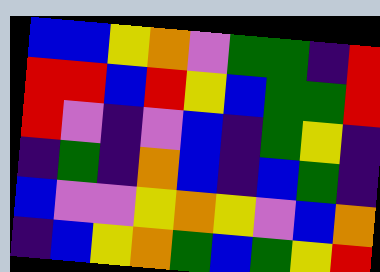[["blue", "blue", "yellow", "orange", "violet", "green", "green", "indigo", "red"], ["red", "red", "blue", "red", "yellow", "blue", "green", "green", "red"], ["red", "violet", "indigo", "violet", "blue", "indigo", "green", "yellow", "indigo"], ["indigo", "green", "indigo", "orange", "blue", "indigo", "blue", "green", "indigo"], ["blue", "violet", "violet", "yellow", "orange", "yellow", "violet", "blue", "orange"], ["indigo", "blue", "yellow", "orange", "green", "blue", "green", "yellow", "red"]]